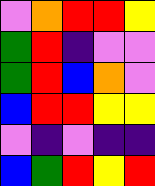[["violet", "orange", "red", "red", "yellow"], ["green", "red", "indigo", "violet", "violet"], ["green", "red", "blue", "orange", "violet"], ["blue", "red", "red", "yellow", "yellow"], ["violet", "indigo", "violet", "indigo", "indigo"], ["blue", "green", "red", "yellow", "red"]]